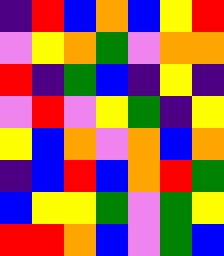[["indigo", "red", "blue", "orange", "blue", "yellow", "red"], ["violet", "yellow", "orange", "green", "violet", "orange", "orange"], ["red", "indigo", "green", "blue", "indigo", "yellow", "indigo"], ["violet", "red", "violet", "yellow", "green", "indigo", "yellow"], ["yellow", "blue", "orange", "violet", "orange", "blue", "orange"], ["indigo", "blue", "red", "blue", "orange", "red", "green"], ["blue", "yellow", "yellow", "green", "violet", "green", "yellow"], ["red", "red", "orange", "blue", "violet", "green", "blue"]]